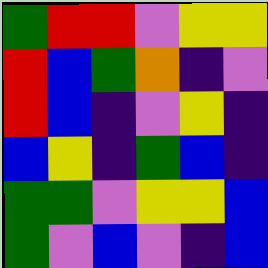[["green", "red", "red", "violet", "yellow", "yellow"], ["red", "blue", "green", "orange", "indigo", "violet"], ["red", "blue", "indigo", "violet", "yellow", "indigo"], ["blue", "yellow", "indigo", "green", "blue", "indigo"], ["green", "green", "violet", "yellow", "yellow", "blue"], ["green", "violet", "blue", "violet", "indigo", "blue"]]